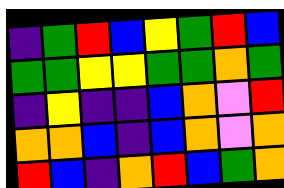[["indigo", "green", "red", "blue", "yellow", "green", "red", "blue"], ["green", "green", "yellow", "yellow", "green", "green", "orange", "green"], ["indigo", "yellow", "indigo", "indigo", "blue", "orange", "violet", "red"], ["orange", "orange", "blue", "indigo", "blue", "orange", "violet", "orange"], ["red", "blue", "indigo", "orange", "red", "blue", "green", "orange"]]